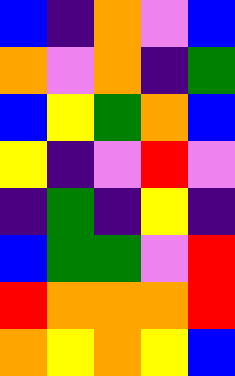[["blue", "indigo", "orange", "violet", "blue"], ["orange", "violet", "orange", "indigo", "green"], ["blue", "yellow", "green", "orange", "blue"], ["yellow", "indigo", "violet", "red", "violet"], ["indigo", "green", "indigo", "yellow", "indigo"], ["blue", "green", "green", "violet", "red"], ["red", "orange", "orange", "orange", "red"], ["orange", "yellow", "orange", "yellow", "blue"]]